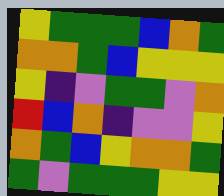[["yellow", "green", "green", "green", "blue", "orange", "green"], ["orange", "orange", "green", "blue", "yellow", "yellow", "yellow"], ["yellow", "indigo", "violet", "green", "green", "violet", "orange"], ["red", "blue", "orange", "indigo", "violet", "violet", "yellow"], ["orange", "green", "blue", "yellow", "orange", "orange", "green"], ["green", "violet", "green", "green", "green", "yellow", "yellow"]]